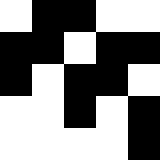[["white", "black", "black", "white", "white"], ["black", "black", "white", "black", "black"], ["black", "white", "black", "black", "white"], ["white", "white", "black", "white", "black"], ["white", "white", "white", "white", "black"]]